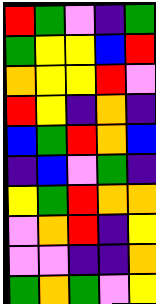[["red", "green", "violet", "indigo", "green"], ["green", "yellow", "yellow", "blue", "red"], ["orange", "yellow", "yellow", "red", "violet"], ["red", "yellow", "indigo", "orange", "indigo"], ["blue", "green", "red", "orange", "blue"], ["indigo", "blue", "violet", "green", "indigo"], ["yellow", "green", "red", "orange", "orange"], ["violet", "orange", "red", "indigo", "yellow"], ["violet", "violet", "indigo", "indigo", "orange"], ["green", "orange", "green", "violet", "yellow"]]